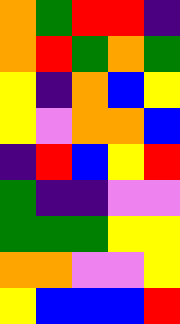[["orange", "green", "red", "red", "indigo"], ["orange", "red", "green", "orange", "green"], ["yellow", "indigo", "orange", "blue", "yellow"], ["yellow", "violet", "orange", "orange", "blue"], ["indigo", "red", "blue", "yellow", "red"], ["green", "indigo", "indigo", "violet", "violet"], ["green", "green", "green", "yellow", "yellow"], ["orange", "orange", "violet", "violet", "yellow"], ["yellow", "blue", "blue", "blue", "red"]]